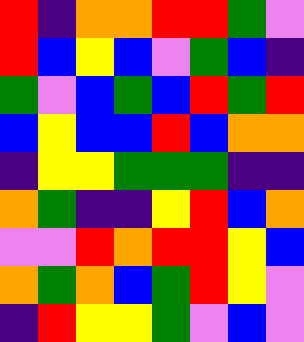[["red", "indigo", "orange", "orange", "red", "red", "green", "violet"], ["red", "blue", "yellow", "blue", "violet", "green", "blue", "indigo"], ["green", "violet", "blue", "green", "blue", "red", "green", "red"], ["blue", "yellow", "blue", "blue", "red", "blue", "orange", "orange"], ["indigo", "yellow", "yellow", "green", "green", "green", "indigo", "indigo"], ["orange", "green", "indigo", "indigo", "yellow", "red", "blue", "orange"], ["violet", "violet", "red", "orange", "red", "red", "yellow", "blue"], ["orange", "green", "orange", "blue", "green", "red", "yellow", "violet"], ["indigo", "red", "yellow", "yellow", "green", "violet", "blue", "violet"]]